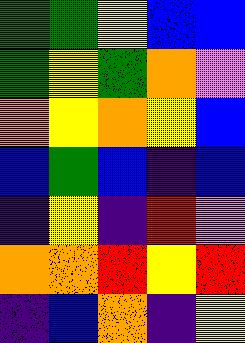[["green", "green", "yellow", "blue", "blue"], ["green", "yellow", "green", "orange", "violet"], ["orange", "yellow", "orange", "yellow", "blue"], ["blue", "green", "blue", "indigo", "blue"], ["indigo", "yellow", "indigo", "red", "violet"], ["orange", "orange", "red", "yellow", "red"], ["indigo", "blue", "orange", "indigo", "yellow"]]